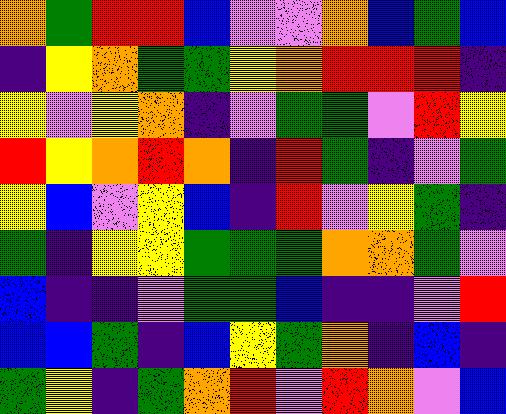[["orange", "green", "red", "red", "blue", "violet", "violet", "orange", "blue", "green", "blue"], ["indigo", "yellow", "orange", "green", "green", "yellow", "orange", "red", "red", "red", "indigo"], ["yellow", "violet", "yellow", "orange", "indigo", "violet", "green", "green", "violet", "red", "yellow"], ["red", "yellow", "orange", "red", "orange", "indigo", "red", "green", "indigo", "violet", "green"], ["yellow", "blue", "violet", "yellow", "blue", "indigo", "red", "violet", "yellow", "green", "indigo"], ["green", "indigo", "yellow", "yellow", "green", "green", "green", "orange", "orange", "green", "violet"], ["blue", "indigo", "indigo", "violet", "green", "green", "blue", "indigo", "indigo", "violet", "red"], ["blue", "blue", "green", "indigo", "blue", "yellow", "green", "orange", "indigo", "blue", "indigo"], ["green", "yellow", "indigo", "green", "orange", "red", "violet", "red", "orange", "violet", "blue"]]